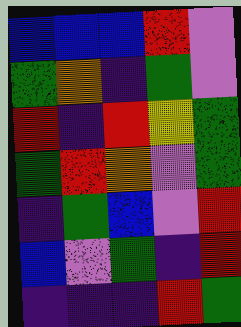[["blue", "blue", "blue", "red", "violet"], ["green", "orange", "indigo", "green", "violet"], ["red", "indigo", "red", "yellow", "green"], ["green", "red", "orange", "violet", "green"], ["indigo", "green", "blue", "violet", "red"], ["blue", "violet", "green", "indigo", "red"], ["indigo", "indigo", "indigo", "red", "green"]]